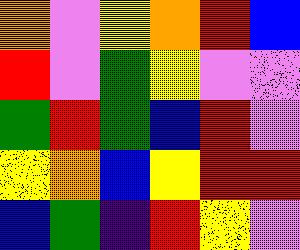[["orange", "violet", "yellow", "orange", "red", "blue"], ["red", "violet", "green", "yellow", "violet", "violet"], ["green", "red", "green", "blue", "red", "violet"], ["yellow", "orange", "blue", "yellow", "red", "red"], ["blue", "green", "indigo", "red", "yellow", "violet"]]